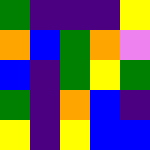[["green", "indigo", "indigo", "indigo", "yellow"], ["orange", "blue", "green", "orange", "violet"], ["blue", "indigo", "green", "yellow", "green"], ["green", "indigo", "orange", "blue", "indigo"], ["yellow", "indigo", "yellow", "blue", "blue"]]